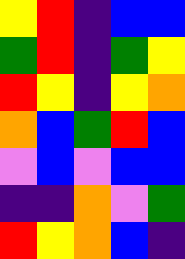[["yellow", "red", "indigo", "blue", "blue"], ["green", "red", "indigo", "green", "yellow"], ["red", "yellow", "indigo", "yellow", "orange"], ["orange", "blue", "green", "red", "blue"], ["violet", "blue", "violet", "blue", "blue"], ["indigo", "indigo", "orange", "violet", "green"], ["red", "yellow", "orange", "blue", "indigo"]]